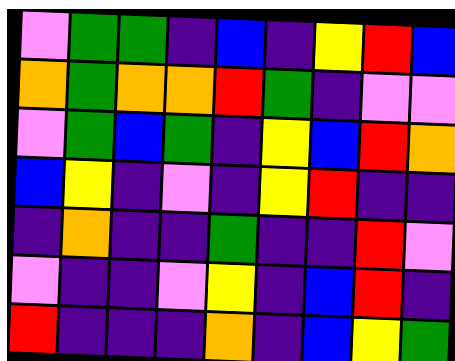[["violet", "green", "green", "indigo", "blue", "indigo", "yellow", "red", "blue"], ["orange", "green", "orange", "orange", "red", "green", "indigo", "violet", "violet"], ["violet", "green", "blue", "green", "indigo", "yellow", "blue", "red", "orange"], ["blue", "yellow", "indigo", "violet", "indigo", "yellow", "red", "indigo", "indigo"], ["indigo", "orange", "indigo", "indigo", "green", "indigo", "indigo", "red", "violet"], ["violet", "indigo", "indigo", "violet", "yellow", "indigo", "blue", "red", "indigo"], ["red", "indigo", "indigo", "indigo", "orange", "indigo", "blue", "yellow", "green"]]